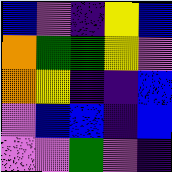[["blue", "violet", "indigo", "yellow", "blue"], ["orange", "green", "green", "yellow", "violet"], ["orange", "yellow", "indigo", "indigo", "blue"], ["violet", "blue", "blue", "indigo", "blue"], ["violet", "violet", "green", "violet", "indigo"]]